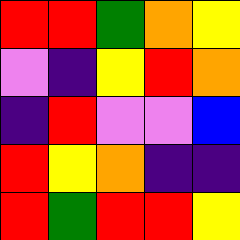[["red", "red", "green", "orange", "yellow"], ["violet", "indigo", "yellow", "red", "orange"], ["indigo", "red", "violet", "violet", "blue"], ["red", "yellow", "orange", "indigo", "indigo"], ["red", "green", "red", "red", "yellow"]]